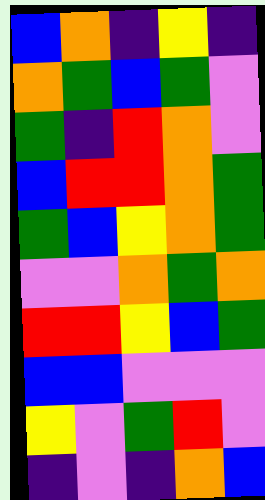[["blue", "orange", "indigo", "yellow", "indigo"], ["orange", "green", "blue", "green", "violet"], ["green", "indigo", "red", "orange", "violet"], ["blue", "red", "red", "orange", "green"], ["green", "blue", "yellow", "orange", "green"], ["violet", "violet", "orange", "green", "orange"], ["red", "red", "yellow", "blue", "green"], ["blue", "blue", "violet", "violet", "violet"], ["yellow", "violet", "green", "red", "violet"], ["indigo", "violet", "indigo", "orange", "blue"]]